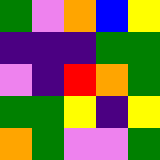[["green", "violet", "orange", "blue", "yellow"], ["indigo", "indigo", "indigo", "green", "green"], ["violet", "indigo", "red", "orange", "green"], ["green", "green", "yellow", "indigo", "yellow"], ["orange", "green", "violet", "violet", "green"]]